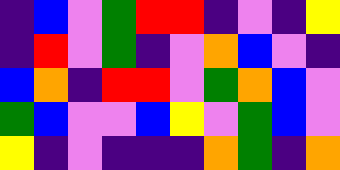[["indigo", "blue", "violet", "green", "red", "red", "indigo", "violet", "indigo", "yellow"], ["indigo", "red", "violet", "green", "indigo", "violet", "orange", "blue", "violet", "indigo"], ["blue", "orange", "indigo", "red", "red", "violet", "green", "orange", "blue", "violet"], ["green", "blue", "violet", "violet", "blue", "yellow", "violet", "green", "blue", "violet"], ["yellow", "indigo", "violet", "indigo", "indigo", "indigo", "orange", "green", "indigo", "orange"]]